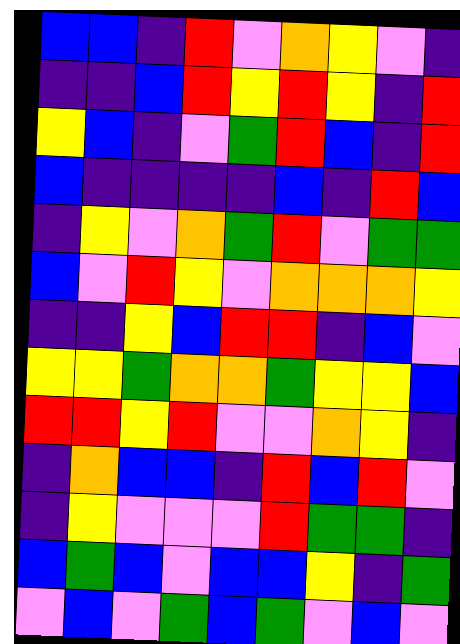[["blue", "blue", "indigo", "red", "violet", "orange", "yellow", "violet", "indigo"], ["indigo", "indigo", "blue", "red", "yellow", "red", "yellow", "indigo", "red"], ["yellow", "blue", "indigo", "violet", "green", "red", "blue", "indigo", "red"], ["blue", "indigo", "indigo", "indigo", "indigo", "blue", "indigo", "red", "blue"], ["indigo", "yellow", "violet", "orange", "green", "red", "violet", "green", "green"], ["blue", "violet", "red", "yellow", "violet", "orange", "orange", "orange", "yellow"], ["indigo", "indigo", "yellow", "blue", "red", "red", "indigo", "blue", "violet"], ["yellow", "yellow", "green", "orange", "orange", "green", "yellow", "yellow", "blue"], ["red", "red", "yellow", "red", "violet", "violet", "orange", "yellow", "indigo"], ["indigo", "orange", "blue", "blue", "indigo", "red", "blue", "red", "violet"], ["indigo", "yellow", "violet", "violet", "violet", "red", "green", "green", "indigo"], ["blue", "green", "blue", "violet", "blue", "blue", "yellow", "indigo", "green"], ["violet", "blue", "violet", "green", "blue", "green", "violet", "blue", "violet"]]